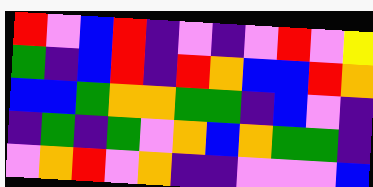[["red", "violet", "blue", "red", "indigo", "violet", "indigo", "violet", "red", "violet", "yellow"], ["green", "indigo", "blue", "red", "indigo", "red", "orange", "blue", "blue", "red", "orange"], ["blue", "blue", "green", "orange", "orange", "green", "green", "indigo", "blue", "violet", "indigo"], ["indigo", "green", "indigo", "green", "violet", "orange", "blue", "orange", "green", "green", "indigo"], ["violet", "orange", "red", "violet", "orange", "indigo", "indigo", "violet", "violet", "violet", "blue"]]